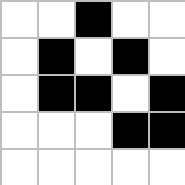[["white", "white", "black", "white", "white"], ["white", "black", "white", "black", "white"], ["white", "black", "black", "white", "black"], ["white", "white", "white", "black", "black"], ["white", "white", "white", "white", "white"]]